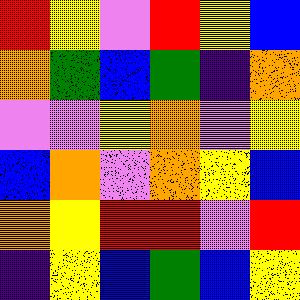[["red", "yellow", "violet", "red", "yellow", "blue"], ["orange", "green", "blue", "green", "indigo", "orange"], ["violet", "violet", "yellow", "orange", "violet", "yellow"], ["blue", "orange", "violet", "orange", "yellow", "blue"], ["orange", "yellow", "red", "red", "violet", "red"], ["indigo", "yellow", "blue", "green", "blue", "yellow"]]